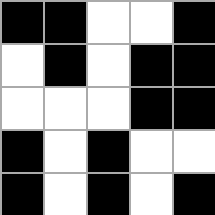[["black", "black", "white", "white", "black"], ["white", "black", "white", "black", "black"], ["white", "white", "white", "black", "black"], ["black", "white", "black", "white", "white"], ["black", "white", "black", "white", "black"]]